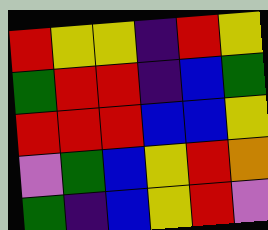[["red", "yellow", "yellow", "indigo", "red", "yellow"], ["green", "red", "red", "indigo", "blue", "green"], ["red", "red", "red", "blue", "blue", "yellow"], ["violet", "green", "blue", "yellow", "red", "orange"], ["green", "indigo", "blue", "yellow", "red", "violet"]]